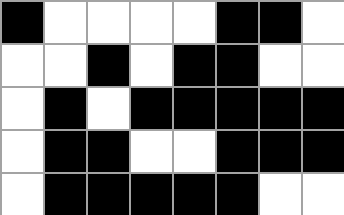[["black", "white", "white", "white", "white", "black", "black", "white"], ["white", "white", "black", "white", "black", "black", "white", "white"], ["white", "black", "white", "black", "black", "black", "black", "black"], ["white", "black", "black", "white", "white", "black", "black", "black"], ["white", "black", "black", "black", "black", "black", "white", "white"]]